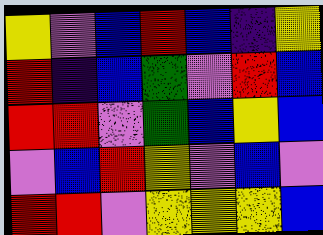[["yellow", "violet", "blue", "red", "blue", "indigo", "yellow"], ["red", "indigo", "blue", "green", "violet", "red", "blue"], ["red", "red", "violet", "green", "blue", "yellow", "blue"], ["violet", "blue", "red", "yellow", "violet", "blue", "violet"], ["red", "red", "violet", "yellow", "yellow", "yellow", "blue"]]